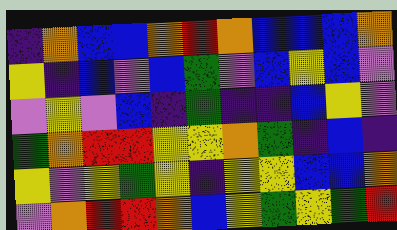[["indigo", "orange", "blue", "blue", "orange", "red", "orange", "blue", "blue", "blue", "orange"], ["yellow", "indigo", "blue", "violet", "blue", "green", "violet", "blue", "yellow", "blue", "violet"], ["violet", "yellow", "violet", "blue", "indigo", "green", "indigo", "indigo", "blue", "yellow", "violet"], ["green", "orange", "red", "red", "yellow", "yellow", "orange", "green", "indigo", "blue", "indigo"], ["yellow", "violet", "yellow", "green", "yellow", "indigo", "yellow", "yellow", "blue", "blue", "orange"], ["violet", "orange", "red", "red", "orange", "blue", "yellow", "green", "yellow", "green", "red"]]